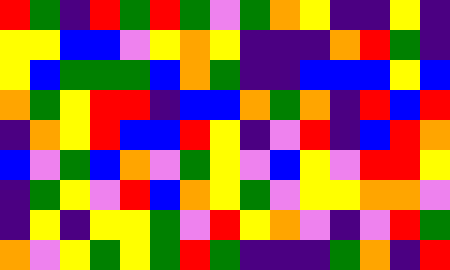[["red", "green", "indigo", "red", "green", "red", "green", "violet", "green", "orange", "yellow", "indigo", "indigo", "yellow", "indigo"], ["yellow", "yellow", "blue", "blue", "violet", "yellow", "orange", "yellow", "indigo", "indigo", "indigo", "orange", "red", "green", "indigo"], ["yellow", "blue", "green", "green", "green", "blue", "orange", "green", "indigo", "indigo", "blue", "blue", "blue", "yellow", "blue"], ["orange", "green", "yellow", "red", "red", "indigo", "blue", "blue", "orange", "green", "orange", "indigo", "red", "blue", "red"], ["indigo", "orange", "yellow", "red", "blue", "blue", "red", "yellow", "indigo", "violet", "red", "indigo", "blue", "red", "orange"], ["blue", "violet", "green", "blue", "orange", "violet", "green", "yellow", "violet", "blue", "yellow", "violet", "red", "red", "yellow"], ["indigo", "green", "yellow", "violet", "red", "blue", "orange", "yellow", "green", "violet", "yellow", "yellow", "orange", "orange", "violet"], ["indigo", "yellow", "indigo", "yellow", "yellow", "green", "violet", "red", "yellow", "orange", "violet", "indigo", "violet", "red", "green"], ["orange", "violet", "yellow", "green", "yellow", "green", "red", "green", "indigo", "indigo", "indigo", "green", "orange", "indigo", "red"]]